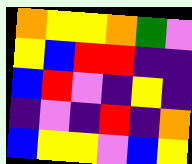[["orange", "yellow", "yellow", "orange", "green", "violet"], ["yellow", "blue", "red", "red", "indigo", "indigo"], ["blue", "red", "violet", "indigo", "yellow", "indigo"], ["indigo", "violet", "indigo", "red", "indigo", "orange"], ["blue", "yellow", "yellow", "violet", "blue", "yellow"]]